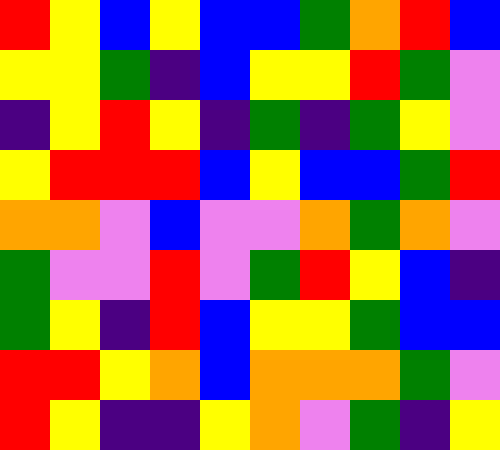[["red", "yellow", "blue", "yellow", "blue", "blue", "green", "orange", "red", "blue"], ["yellow", "yellow", "green", "indigo", "blue", "yellow", "yellow", "red", "green", "violet"], ["indigo", "yellow", "red", "yellow", "indigo", "green", "indigo", "green", "yellow", "violet"], ["yellow", "red", "red", "red", "blue", "yellow", "blue", "blue", "green", "red"], ["orange", "orange", "violet", "blue", "violet", "violet", "orange", "green", "orange", "violet"], ["green", "violet", "violet", "red", "violet", "green", "red", "yellow", "blue", "indigo"], ["green", "yellow", "indigo", "red", "blue", "yellow", "yellow", "green", "blue", "blue"], ["red", "red", "yellow", "orange", "blue", "orange", "orange", "orange", "green", "violet"], ["red", "yellow", "indigo", "indigo", "yellow", "orange", "violet", "green", "indigo", "yellow"]]